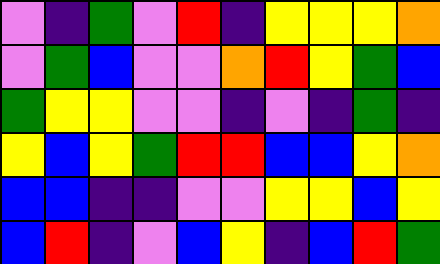[["violet", "indigo", "green", "violet", "red", "indigo", "yellow", "yellow", "yellow", "orange"], ["violet", "green", "blue", "violet", "violet", "orange", "red", "yellow", "green", "blue"], ["green", "yellow", "yellow", "violet", "violet", "indigo", "violet", "indigo", "green", "indigo"], ["yellow", "blue", "yellow", "green", "red", "red", "blue", "blue", "yellow", "orange"], ["blue", "blue", "indigo", "indigo", "violet", "violet", "yellow", "yellow", "blue", "yellow"], ["blue", "red", "indigo", "violet", "blue", "yellow", "indigo", "blue", "red", "green"]]